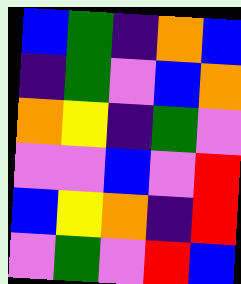[["blue", "green", "indigo", "orange", "blue"], ["indigo", "green", "violet", "blue", "orange"], ["orange", "yellow", "indigo", "green", "violet"], ["violet", "violet", "blue", "violet", "red"], ["blue", "yellow", "orange", "indigo", "red"], ["violet", "green", "violet", "red", "blue"]]